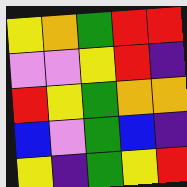[["yellow", "orange", "green", "red", "red"], ["violet", "violet", "yellow", "red", "indigo"], ["red", "yellow", "green", "orange", "orange"], ["blue", "violet", "green", "blue", "indigo"], ["yellow", "indigo", "green", "yellow", "red"]]